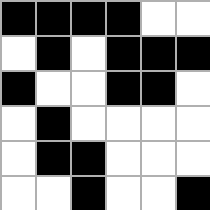[["black", "black", "black", "black", "white", "white"], ["white", "black", "white", "black", "black", "black"], ["black", "white", "white", "black", "black", "white"], ["white", "black", "white", "white", "white", "white"], ["white", "black", "black", "white", "white", "white"], ["white", "white", "black", "white", "white", "black"]]